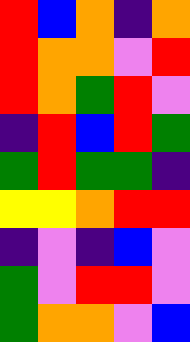[["red", "blue", "orange", "indigo", "orange"], ["red", "orange", "orange", "violet", "red"], ["red", "orange", "green", "red", "violet"], ["indigo", "red", "blue", "red", "green"], ["green", "red", "green", "green", "indigo"], ["yellow", "yellow", "orange", "red", "red"], ["indigo", "violet", "indigo", "blue", "violet"], ["green", "violet", "red", "red", "violet"], ["green", "orange", "orange", "violet", "blue"]]